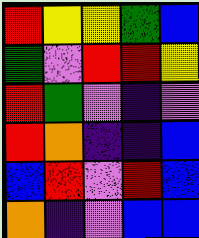[["red", "yellow", "yellow", "green", "blue"], ["green", "violet", "red", "red", "yellow"], ["red", "green", "violet", "indigo", "violet"], ["red", "orange", "indigo", "indigo", "blue"], ["blue", "red", "violet", "red", "blue"], ["orange", "indigo", "violet", "blue", "blue"]]